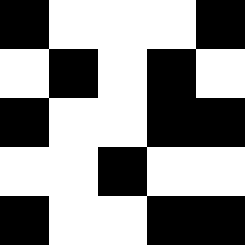[["black", "white", "white", "white", "black"], ["white", "black", "white", "black", "white"], ["black", "white", "white", "black", "black"], ["white", "white", "black", "white", "white"], ["black", "white", "white", "black", "black"]]